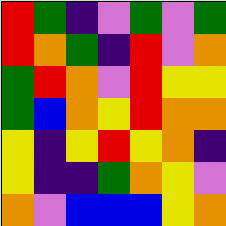[["red", "green", "indigo", "violet", "green", "violet", "green"], ["red", "orange", "green", "indigo", "red", "violet", "orange"], ["green", "red", "orange", "violet", "red", "yellow", "yellow"], ["green", "blue", "orange", "yellow", "red", "orange", "orange"], ["yellow", "indigo", "yellow", "red", "yellow", "orange", "indigo"], ["yellow", "indigo", "indigo", "green", "orange", "yellow", "violet"], ["orange", "violet", "blue", "blue", "blue", "yellow", "orange"]]